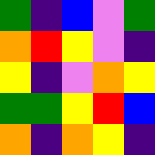[["green", "indigo", "blue", "violet", "green"], ["orange", "red", "yellow", "violet", "indigo"], ["yellow", "indigo", "violet", "orange", "yellow"], ["green", "green", "yellow", "red", "blue"], ["orange", "indigo", "orange", "yellow", "indigo"]]